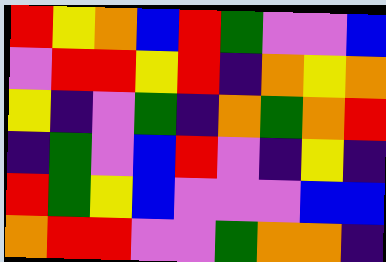[["red", "yellow", "orange", "blue", "red", "green", "violet", "violet", "blue"], ["violet", "red", "red", "yellow", "red", "indigo", "orange", "yellow", "orange"], ["yellow", "indigo", "violet", "green", "indigo", "orange", "green", "orange", "red"], ["indigo", "green", "violet", "blue", "red", "violet", "indigo", "yellow", "indigo"], ["red", "green", "yellow", "blue", "violet", "violet", "violet", "blue", "blue"], ["orange", "red", "red", "violet", "violet", "green", "orange", "orange", "indigo"]]